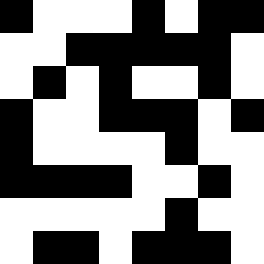[["black", "white", "white", "white", "black", "white", "black", "black"], ["white", "white", "black", "black", "black", "black", "black", "white"], ["white", "black", "white", "black", "white", "white", "black", "white"], ["black", "white", "white", "black", "black", "black", "white", "black"], ["black", "white", "white", "white", "white", "black", "white", "white"], ["black", "black", "black", "black", "white", "white", "black", "white"], ["white", "white", "white", "white", "white", "black", "white", "white"], ["white", "black", "black", "white", "black", "black", "black", "white"]]